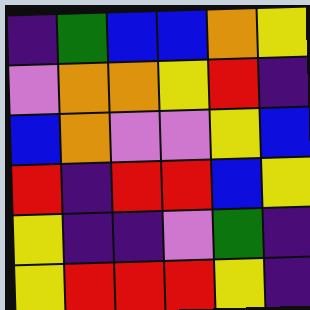[["indigo", "green", "blue", "blue", "orange", "yellow"], ["violet", "orange", "orange", "yellow", "red", "indigo"], ["blue", "orange", "violet", "violet", "yellow", "blue"], ["red", "indigo", "red", "red", "blue", "yellow"], ["yellow", "indigo", "indigo", "violet", "green", "indigo"], ["yellow", "red", "red", "red", "yellow", "indigo"]]